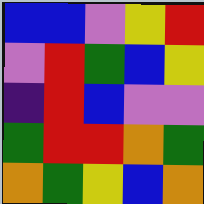[["blue", "blue", "violet", "yellow", "red"], ["violet", "red", "green", "blue", "yellow"], ["indigo", "red", "blue", "violet", "violet"], ["green", "red", "red", "orange", "green"], ["orange", "green", "yellow", "blue", "orange"]]